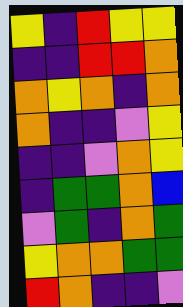[["yellow", "indigo", "red", "yellow", "yellow"], ["indigo", "indigo", "red", "red", "orange"], ["orange", "yellow", "orange", "indigo", "orange"], ["orange", "indigo", "indigo", "violet", "yellow"], ["indigo", "indigo", "violet", "orange", "yellow"], ["indigo", "green", "green", "orange", "blue"], ["violet", "green", "indigo", "orange", "green"], ["yellow", "orange", "orange", "green", "green"], ["red", "orange", "indigo", "indigo", "violet"]]